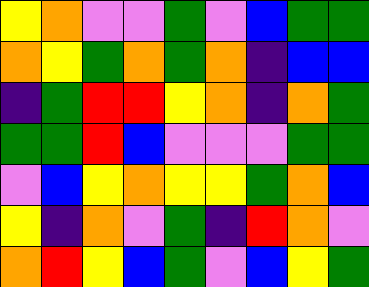[["yellow", "orange", "violet", "violet", "green", "violet", "blue", "green", "green"], ["orange", "yellow", "green", "orange", "green", "orange", "indigo", "blue", "blue"], ["indigo", "green", "red", "red", "yellow", "orange", "indigo", "orange", "green"], ["green", "green", "red", "blue", "violet", "violet", "violet", "green", "green"], ["violet", "blue", "yellow", "orange", "yellow", "yellow", "green", "orange", "blue"], ["yellow", "indigo", "orange", "violet", "green", "indigo", "red", "orange", "violet"], ["orange", "red", "yellow", "blue", "green", "violet", "blue", "yellow", "green"]]